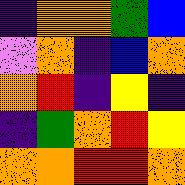[["indigo", "orange", "orange", "green", "blue"], ["violet", "orange", "indigo", "blue", "orange"], ["orange", "red", "indigo", "yellow", "indigo"], ["indigo", "green", "orange", "red", "yellow"], ["orange", "orange", "red", "red", "orange"]]